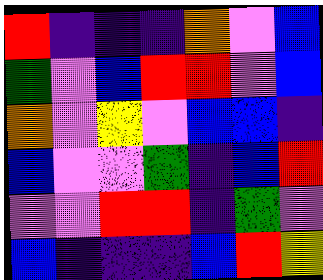[["red", "indigo", "indigo", "indigo", "orange", "violet", "blue"], ["green", "violet", "blue", "red", "red", "violet", "blue"], ["orange", "violet", "yellow", "violet", "blue", "blue", "indigo"], ["blue", "violet", "violet", "green", "indigo", "blue", "red"], ["violet", "violet", "red", "red", "indigo", "green", "violet"], ["blue", "indigo", "indigo", "indigo", "blue", "red", "yellow"]]